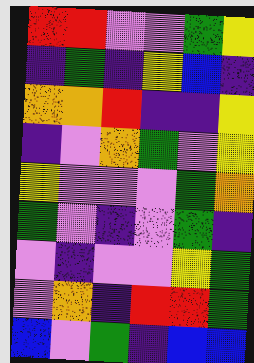[["red", "red", "violet", "violet", "green", "yellow"], ["indigo", "green", "indigo", "yellow", "blue", "indigo"], ["orange", "orange", "red", "indigo", "indigo", "yellow"], ["indigo", "violet", "orange", "green", "violet", "yellow"], ["yellow", "violet", "violet", "violet", "green", "orange"], ["green", "violet", "indigo", "violet", "green", "indigo"], ["violet", "indigo", "violet", "violet", "yellow", "green"], ["violet", "orange", "indigo", "red", "red", "green"], ["blue", "violet", "green", "indigo", "blue", "blue"]]